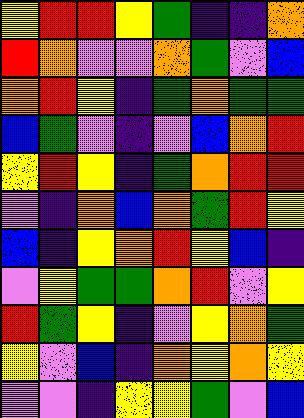[["yellow", "red", "red", "yellow", "green", "indigo", "indigo", "orange"], ["red", "orange", "violet", "violet", "orange", "green", "violet", "blue"], ["orange", "red", "yellow", "indigo", "green", "orange", "green", "green"], ["blue", "green", "violet", "indigo", "violet", "blue", "orange", "red"], ["yellow", "red", "yellow", "indigo", "green", "orange", "red", "red"], ["violet", "indigo", "orange", "blue", "orange", "green", "red", "yellow"], ["blue", "indigo", "yellow", "orange", "red", "yellow", "blue", "indigo"], ["violet", "yellow", "green", "green", "orange", "red", "violet", "yellow"], ["red", "green", "yellow", "indigo", "violet", "yellow", "orange", "green"], ["yellow", "violet", "blue", "indigo", "orange", "yellow", "orange", "yellow"], ["violet", "violet", "indigo", "yellow", "yellow", "green", "violet", "blue"]]